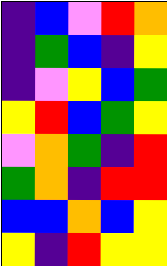[["indigo", "blue", "violet", "red", "orange"], ["indigo", "green", "blue", "indigo", "yellow"], ["indigo", "violet", "yellow", "blue", "green"], ["yellow", "red", "blue", "green", "yellow"], ["violet", "orange", "green", "indigo", "red"], ["green", "orange", "indigo", "red", "red"], ["blue", "blue", "orange", "blue", "yellow"], ["yellow", "indigo", "red", "yellow", "yellow"]]